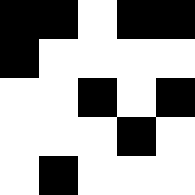[["black", "black", "white", "black", "black"], ["black", "white", "white", "white", "white"], ["white", "white", "black", "white", "black"], ["white", "white", "white", "black", "white"], ["white", "black", "white", "white", "white"]]